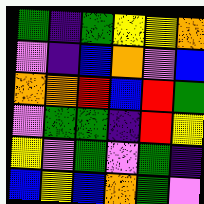[["green", "indigo", "green", "yellow", "yellow", "orange"], ["violet", "indigo", "blue", "orange", "violet", "blue"], ["orange", "orange", "red", "blue", "red", "green"], ["violet", "green", "green", "indigo", "red", "yellow"], ["yellow", "violet", "green", "violet", "green", "indigo"], ["blue", "yellow", "blue", "orange", "green", "violet"]]